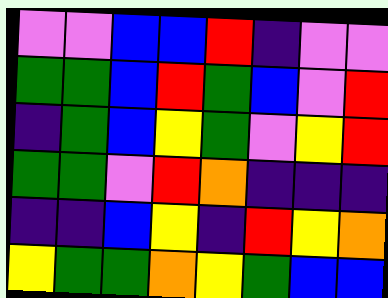[["violet", "violet", "blue", "blue", "red", "indigo", "violet", "violet"], ["green", "green", "blue", "red", "green", "blue", "violet", "red"], ["indigo", "green", "blue", "yellow", "green", "violet", "yellow", "red"], ["green", "green", "violet", "red", "orange", "indigo", "indigo", "indigo"], ["indigo", "indigo", "blue", "yellow", "indigo", "red", "yellow", "orange"], ["yellow", "green", "green", "orange", "yellow", "green", "blue", "blue"]]